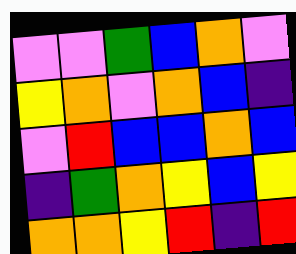[["violet", "violet", "green", "blue", "orange", "violet"], ["yellow", "orange", "violet", "orange", "blue", "indigo"], ["violet", "red", "blue", "blue", "orange", "blue"], ["indigo", "green", "orange", "yellow", "blue", "yellow"], ["orange", "orange", "yellow", "red", "indigo", "red"]]